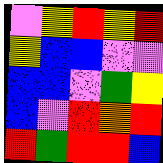[["violet", "yellow", "red", "yellow", "red"], ["yellow", "blue", "blue", "violet", "violet"], ["blue", "blue", "violet", "green", "yellow"], ["blue", "violet", "red", "orange", "red"], ["red", "green", "red", "red", "blue"]]